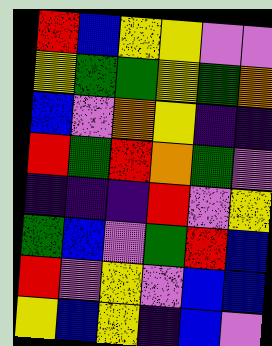[["red", "blue", "yellow", "yellow", "violet", "violet"], ["yellow", "green", "green", "yellow", "green", "orange"], ["blue", "violet", "orange", "yellow", "indigo", "indigo"], ["red", "green", "red", "orange", "green", "violet"], ["indigo", "indigo", "indigo", "red", "violet", "yellow"], ["green", "blue", "violet", "green", "red", "blue"], ["red", "violet", "yellow", "violet", "blue", "blue"], ["yellow", "blue", "yellow", "indigo", "blue", "violet"]]